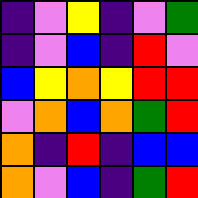[["indigo", "violet", "yellow", "indigo", "violet", "green"], ["indigo", "violet", "blue", "indigo", "red", "violet"], ["blue", "yellow", "orange", "yellow", "red", "red"], ["violet", "orange", "blue", "orange", "green", "red"], ["orange", "indigo", "red", "indigo", "blue", "blue"], ["orange", "violet", "blue", "indigo", "green", "red"]]